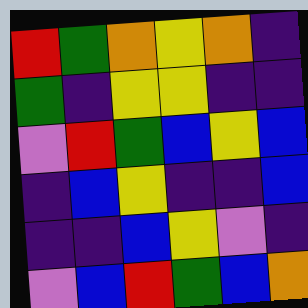[["red", "green", "orange", "yellow", "orange", "indigo"], ["green", "indigo", "yellow", "yellow", "indigo", "indigo"], ["violet", "red", "green", "blue", "yellow", "blue"], ["indigo", "blue", "yellow", "indigo", "indigo", "blue"], ["indigo", "indigo", "blue", "yellow", "violet", "indigo"], ["violet", "blue", "red", "green", "blue", "orange"]]